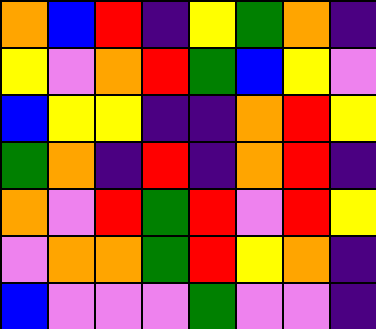[["orange", "blue", "red", "indigo", "yellow", "green", "orange", "indigo"], ["yellow", "violet", "orange", "red", "green", "blue", "yellow", "violet"], ["blue", "yellow", "yellow", "indigo", "indigo", "orange", "red", "yellow"], ["green", "orange", "indigo", "red", "indigo", "orange", "red", "indigo"], ["orange", "violet", "red", "green", "red", "violet", "red", "yellow"], ["violet", "orange", "orange", "green", "red", "yellow", "orange", "indigo"], ["blue", "violet", "violet", "violet", "green", "violet", "violet", "indigo"]]